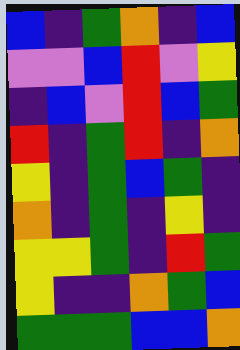[["blue", "indigo", "green", "orange", "indigo", "blue"], ["violet", "violet", "blue", "red", "violet", "yellow"], ["indigo", "blue", "violet", "red", "blue", "green"], ["red", "indigo", "green", "red", "indigo", "orange"], ["yellow", "indigo", "green", "blue", "green", "indigo"], ["orange", "indigo", "green", "indigo", "yellow", "indigo"], ["yellow", "yellow", "green", "indigo", "red", "green"], ["yellow", "indigo", "indigo", "orange", "green", "blue"], ["green", "green", "green", "blue", "blue", "orange"]]